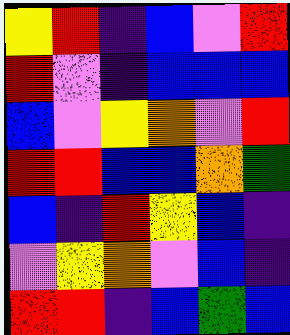[["yellow", "red", "indigo", "blue", "violet", "red"], ["red", "violet", "indigo", "blue", "blue", "blue"], ["blue", "violet", "yellow", "orange", "violet", "red"], ["red", "red", "blue", "blue", "orange", "green"], ["blue", "indigo", "red", "yellow", "blue", "indigo"], ["violet", "yellow", "orange", "violet", "blue", "indigo"], ["red", "red", "indigo", "blue", "green", "blue"]]